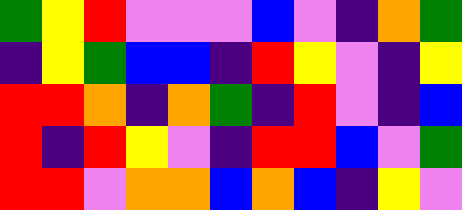[["green", "yellow", "red", "violet", "violet", "violet", "blue", "violet", "indigo", "orange", "green"], ["indigo", "yellow", "green", "blue", "blue", "indigo", "red", "yellow", "violet", "indigo", "yellow"], ["red", "red", "orange", "indigo", "orange", "green", "indigo", "red", "violet", "indigo", "blue"], ["red", "indigo", "red", "yellow", "violet", "indigo", "red", "red", "blue", "violet", "green"], ["red", "red", "violet", "orange", "orange", "blue", "orange", "blue", "indigo", "yellow", "violet"]]